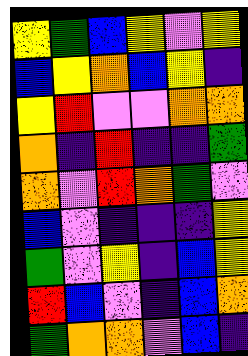[["yellow", "green", "blue", "yellow", "violet", "yellow"], ["blue", "yellow", "orange", "blue", "yellow", "indigo"], ["yellow", "red", "violet", "violet", "orange", "orange"], ["orange", "indigo", "red", "indigo", "indigo", "green"], ["orange", "violet", "red", "orange", "green", "violet"], ["blue", "violet", "indigo", "indigo", "indigo", "yellow"], ["green", "violet", "yellow", "indigo", "blue", "yellow"], ["red", "blue", "violet", "indigo", "blue", "orange"], ["green", "orange", "orange", "violet", "blue", "indigo"]]